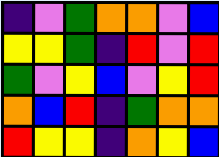[["indigo", "violet", "green", "orange", "orange", "violet", "blue"], ["yellow", "yellow", "green", "indigo", "red", "violet", "red"], ["green", "violet", "yellow", "blue", "violet", "yellow", "red"], ["orange", "blue", "red", "indigo", "green", "orange", "orange"], ["red", "yellow", "yellow", "indigo", "orange", "yellow", "blue"]]